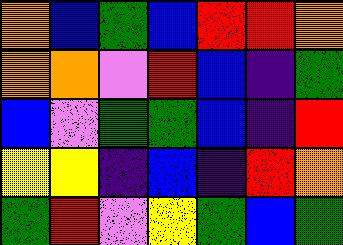[["orange", "blue", "green", "blue", "red", "red", "orange"], ["orange", "orange", "violet", "red", "blue", "indigo", "green"], ["blue", "violet", "green", "green", "blue", "indigo", "red"], ["yellow", "yellow", "indigo", "blue", "indigo", "red", "orange"], ["green", "red", "violet", "yellow", "green", "blue", "green"]]